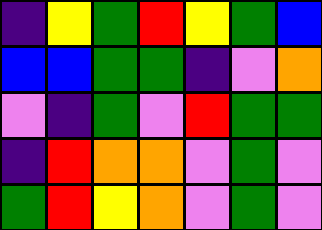[["indigo", "yellow", "green", "red", "yellow", "green", "blue"], ["blue", "blue", "green", "green", "indigo", "violet", "orange"], ["violet", "indigo", "green", "violet", "red", "green", "green"], ["indigo", "red", "orange", "orange", "violet", "green", "violet"], ["green", "red", "yellow", "orange", "violet", "green", "violet"]]